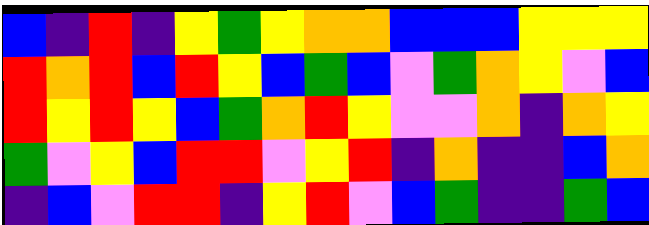[["blue", "indigo", "red", "indigo", "yellow", "green", "yellow", "orange", "orange", "blue", "blue", "blue", "yellow", "yellow", "yellow"], ["red", "orange", "red", "blue", "red", "yellow", "blue", "green", "blue", "violet", "green", "orange", "yellow", "violet", "blue"], ["red", "yellow", "red", "yellow", "blue", "green", "orange", "red", "yellow", "violet", "violet", "orange", "indigo", "orange", "yellow"], ["green", "violet", "yellow", "blue", "red", "red", "violet", "yellow", "red", "indigo", "orange", "indigo", "indigo", "blue", "orange"], ["indigo", "blue", "violet", "red", "red", "indigo", "yellow", "red", "violet", "blue", "green", "indigo", "indigo", "green", "blue"]]